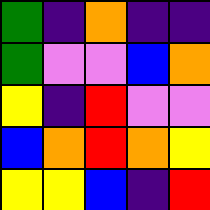[["green", "indigo", "orange", "indigo", "indigo"], ["green", "violet", "violet", "blue", "orange"], ["yellow", "indigo", "red", "violet", "violet"], ["blue", "orange", "red", "orange", "yellow"], ["yellow", "yellow", "blue", "indigo", "red"]]